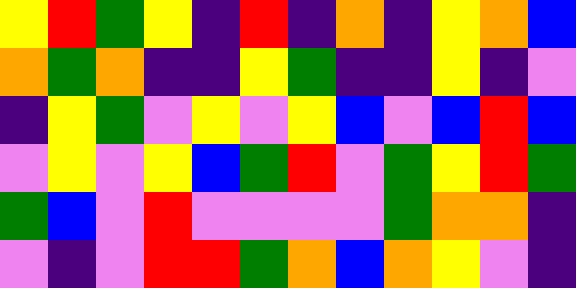[["yellow", "red", "green", "yellow", "indigo", "red", "indigo", "orange", "indigo", "yellow", "orange", "blue"], ["orange", "green", "orange", "indigo", "indigo", "yellow", "green", "indigo", "indigo", "yellow", "indigo", "violet"], ["indigo", "yellow", "green", "violet", "yellow", "violet", "yellow", "blue", "violet", "blue", "red", "blue"], ["violet", "yellow", "violet", "yellow", "blue", "green", "red", "violet", "green", "yellow", "red", "green"], ["green", "blue", "violet", "red", "violet", "violet", "violet", "violet", "green", "orange", "orange", "indigo"], ["violet", "indigo", "violet", "red", "red", "green", "orange", "blue", "orange", "yellow", "violet", "indigo"]]